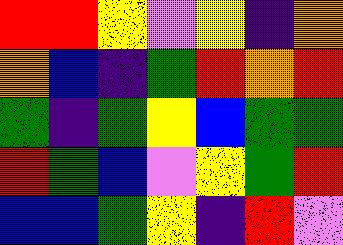[["red", "red", "yellow", "violet", "yellow", "indigo", "orange"], ["orange", "blue", "indigo", "green", "red", "orange", "red"], ["green", "indigo", "green", "yellow", "blue", "green", "green"], ["red", "green", "blue", "violet", "yellow", "green", "red"], ["blue", "blue", "green", "yellow", "indigo", "red", "violet"]]